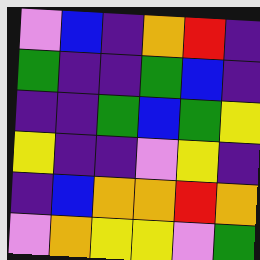[["violet", "blue", "indigo", "orange", "red", "indigo"], ["green", "indigo", "indigo", "green", "blue", "indigo"], ["indigo", "indigo", "green", "blue", "green", "yellow"], ["yellow", "indigo", "indigo", "violet", "yellow", "indigo"], ["indigo", "blue", "orange", "orange", "red", "orange"], ["violet", "orange", "yellow", "yellow", "violet", "green"]]